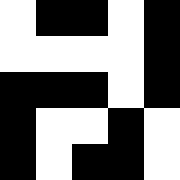[["white", "black", "black", "white", "black"], ["white", "white", "white", "white", "black"], ["black", "black", "black", "white", "black"], ["black", "white", "white", "black", "white"], ["black", "white", "black", "black", "white"]]